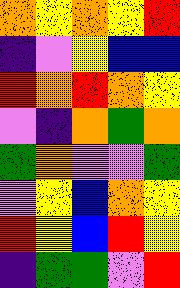[["orange", "yellow", "orange", "yellow", "red"], ["indigo", "violet", "yellow", "blue", "blue"], ["red", "orange", "red", "orange", "yellow"], ["violet", "indigo", "orange", "green", "orange"], ["green", "orange", "violet", "violet", "green"], ["violet", "yellow", "blue", "orange", "yellow"], ["red", "yellow", "blue", "red", "yellow"], ["indigo", "green", "green", "violet", "red"]]